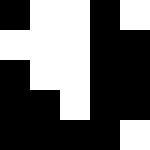[["black", "white", "white", "black", "white"], ["white", "white", "white", "black", "black"], ["black", "white", "white", "black", "black"], ["black", "black", "white", "black", "black"], ["black", "black", "black", "black", "white"]]